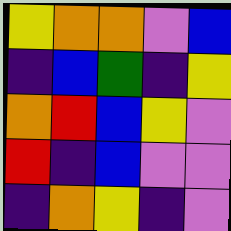[["yellow", "orange", "orange", "violet", "blue"], ["indigo", "blue", "green", "indigo", "yellow"], ["orange", "red", "blue", "yellow", "violet"], ["red", "indigo", "blue", "violet", "violet"], ["indigo", "orange", "yellow", "indigo", "violet"]]